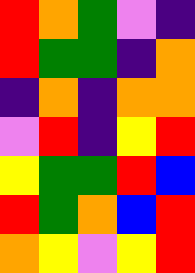[["red", "orange", "green", "violet", "indigo"], ["red", "green", "green", "indigo", "orange"], ["indigo", "orange", "indigo", "orange", "orange"], ["violet", "red", "indigo", "yellow", "red"], ["yellow", "green", "green", "red", "blue"], ["red", "green", "orange", "blue", "red"], ["orange", "yellow", "violet", "yellow", "red"]]